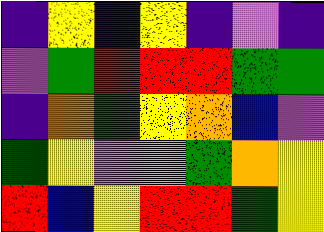[["indigo", "yellow", "indigo", "yellow", "indigo", "violet", "indigo"], ["violet", "green", "red", "red", "red", "green", "green"], ["indigo", "orange", "green", "yellow", "orange", "blue", "violet"], ["green", "yellow", "violet", "violet", "green", "orange", "yellow"], ["red", "blue", "yellow", "red", "red", "green", "yellow"]]